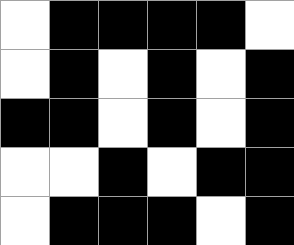[["white", "black", "black", "black", "black", "white"], ["white", "black", "white", "black", "white", "black"], ["black", "black", "white", "black", "white", "black"], ["white", "white", "black", "white", "black", "black"], ["white", "black", "black", "black", "white", "black"]]